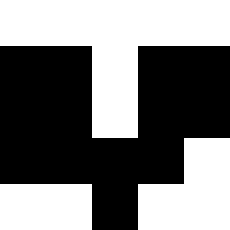[["white", "white", "white", "white", "white"], ["black", "black", "white", "black", "black"], ["black", "black", "white", "black", "black"], ["black", "black", "black", "black", "white"], ["white", "white", "black", "white", "white"]]